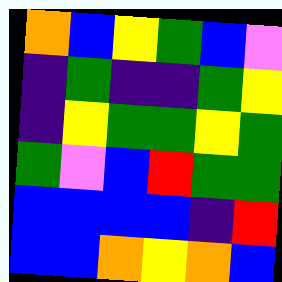[["orange", "blue", "yellow", "green", "blue", "violet"], ["indigo", "green", "indigo", "indigo", "green", "yellow"], ["indigo", "yellow", "green", "green", "yellow", "green"], ["green", "violet", "blue", "red", "green", "green"], ["blue", "blue", "blue", "blue", "indigo", "red"], ["blue", "blue", "orange", "yellow", "orange", "blue"]]